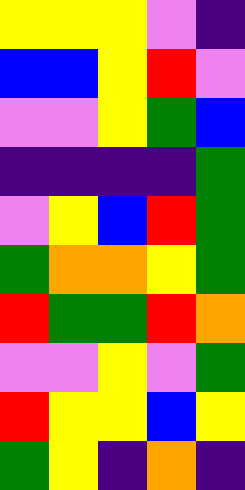[["yellow", "yellow", "yellow", "violet", "indigo"], ["blue", "blue", "yellow", "red", "violet"], ["violet", "violet", "yellow", "green", "blue"], ["indigo", "indigo", "indigo", "indigo", "green"], ["violet", "yellow", "blue", "red", "green"], ["green", "orange", "orange", "yellow", "green"], ["red", "green", "green", "red", "orange"], ["violet", "violet", "yellow", "violet", "green"], ["red", "yellow", "yellow", "blue", "yellow"], ["green", "yellow", "indigo", "orange", "indigo"]]